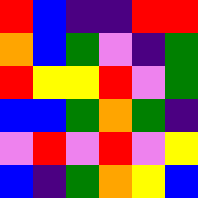[["red", "blue", "indigo", "indigo", "red", "red"], ["orange", "blue", "green", "violet", "indigo", "green"], ["red", "yellow", "yellow", "red", "violet", "green"], ["blue", "blue", "green", "orange", "green", "indigo"], ["violet", "red", "violet", "red", "violet", "yellow"], ["blue", "indigo", "green", "orange", "yellow", "blue"]]